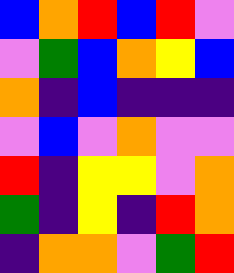[["blue", "orange", "red", "blue", "red", "violet"], ["violet", "green", "blue", "orange", "yellow", "blue"], ["orange", "indigo", "blue", "indigo", "indigo", "indigo"], ["violet", "blue", "violet", "orange", "violet", "violet"], ["red", "indigo", "yellow", "yellow", "violet", "orange"], ["green", "indigo", "yellow", "indigo", "red", "orange"], ["indigo", "orange", "orange", "violet", "green", "red"]]